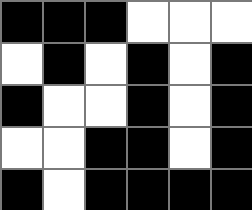[["black", "black", "black", "white", "white", "white"], ["white", "black", "white", "black", "white", "black"], ["black", "white", "white", "black", "white", "black"], ["white", "white", "black", "black", "white", "black"], ["black", "white", "black", "black", "black", "black"]]